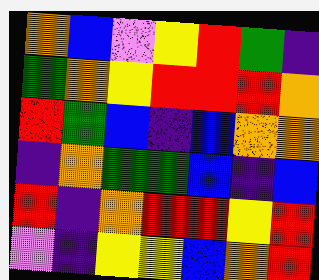[["orange", "blue", "violet", "yellow", "red", "green", "indigo"], ["green", "orange", "yellow", "red", "red", "red", "orange"], ["red", "green", "blue", "indigo", "blue", "orange", "orange"], ["indigo", "orange", "green", "green", "blue", "indigo", "blue"], ["red", "indigo", "orange", "red", "red", "yellow", "red"], ["violet", "indigo", "yellow", "yellow", "blue", "orange", "red"]]